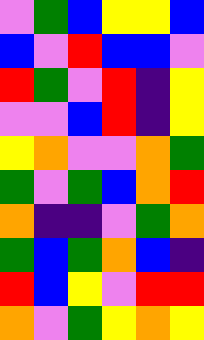[["violet", "green", "blue", "yellow", "yellow", "blue"], ["blue", "violet", "red", "blue", "blue", "violet"], ["red", "green", "violet", "red", "indigo", "yellow"], ["violet", "violet", "blue", "red", "indigo", "yellow"], ["yellow", "orange", "violet", "violet", "orange", "green"], ["green", "violet", "green", "blue", "orange", "red"], ["orange", "indigo", "indigo", "violet", "green", "orange"], ["green", "blue", "green", "orange", "blue", "indigo"], ["red", "blue", "yellow", "violet", "red", "red"], ["orange", "violet", "green", "yellow", "orange", "yellow"]]